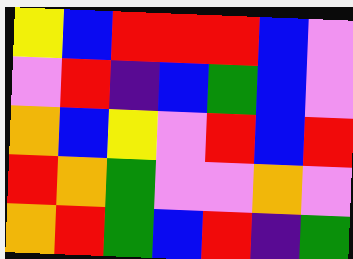[["yellow", "blue", "red", "red", "red", "blue", "violet"], ["violet", "red", "indigo", "blue", "green", "blue", "violet"], ["orange", "blue", "yellow", "violet", "red", "blue", "red"], ["red", "orange", "green", "violet", "violet", "orange", "violet"], ["orange", "red", "green", "blue", "red", "indigo", "green"]]